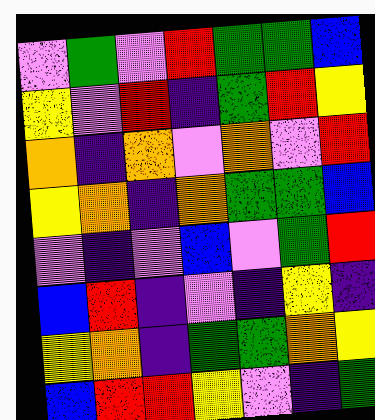[["violet", "green", "violet", "red", "green", "green", "blue"], ["yellow", "violet", "red", "indigo", "green", "red", "yellow"], ["orange", "indigo", "orange", "violet", "orange", "violet", "red"], ["yellow", "orange", "indigo", "orange", "green", "green", "blue"], ["violet", "indigo", "violet", "blue", "violet", "green", "red"], ["blue", "red", "indigo", "violet", "indigo", "yellow", "indigo"], ["yellow", "orange", "indigo", "green", "green", "orange", "yellow"], ["blue", "red", "red", "yellow", "violet", "indigo", "green"]]